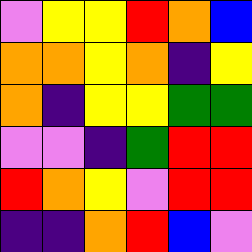[["violet", "yellow", "yellow", "red", "orange", "blue"], ["orange", "orange", "yellow", "orange", "indigo", "yellow"], ["orange", "indigo", "yellow", "yellow", "green", "green"], ["violet", "violet", "indigo", "green", "red", "red"], ["red", "orange", "yellow", "violet", "red", "red"], ["indigo", "indigo", "orange", "red", "blue", "violet"]]